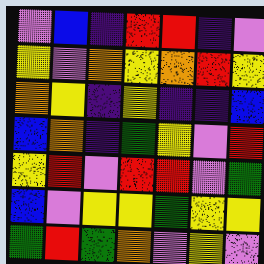[["violet", "blue", "indigo", "red", "red", "indigo", "violet"], ["yellow", "violet", "orange", "yellow", "orange", "red", "yellow"], ["orange", "yellow", "indigo", "yellow", "indigo", "indigo", "blue"], ["blue", "orange", "indigo", "green", "yellow", "violet", "red"], ["yellow", "red", "violet", "red", "red", "violet", "green"], ["blue", "violet", "yellow", "yellow", "green", "yellow", "yellow"], ["green", "red", "green", "orange", "violet", "yellow", "violet"]]